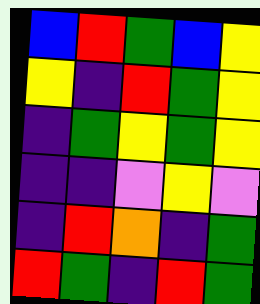[["blue", "red", "green", "blue", "yellow"], ["yellow", "indigo", "red", "green", "yellow"], ["indigo", "green", "yellow", "green", "yellow"], ["indigo", "indigo", "violet", "yellow", "violet"], ["indigo", "red", "orange", "indigo", "green"], ["red", "green", "indigo", "red", "green"]]